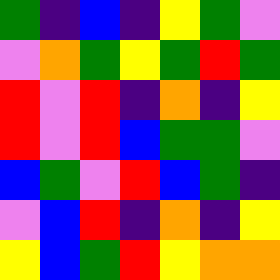[["green", "indigo", "blue", "indigo", "yellow", "green", "violet"], ["violet", "orange", "green", "yellow", "green", "red", "green"], ["red", "violet", "red", "indigo", "orange", "indigo", "yellow"], ["red", "violet", "red", "blue", "green", "green", "violet"], ["blue", "green", "violet", "red", "blue", "green", "indigo"], ["violet", "blue", "red", "indigo", "orange", "indigo", "yellow"], ["yellow", "blue", "green", "red", "yellow", "orange", "orange"]]